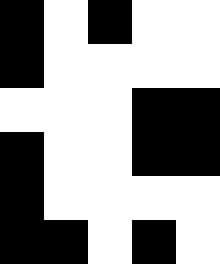[["black", "white", "black", "white", "white"], ["black", "white", "white", "white", "white"], ["white", "white", "white", "black", "black"], ["black", "white", "white", "black", "black"], ["black", "white", "white", "white", "white"], ["black", "black", "white", "black", "white"]]